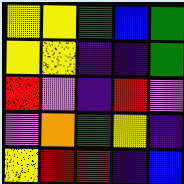[["yellow", "yellow", "green", "blue", "green"], ["yellow", "yellow", "indigo", "indigo", "green"], ["red", "violet", "indigo", "red", "violet"], ["violet", "orange", "green", "yellow", "indigo"], ["yellow", "red", "red", "indigo", "blue"]]